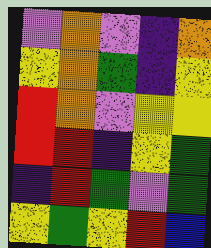[["violet", "orange", "violet", "indigo", "orange"], ["yellow", "orange", "green", "indigo", "yellow"], ["red", "orange", "violet", "yellow", "yellow"], ["red", "red", "indigo", "yellow", "green"], ["indigo", "red", "green", "violet", "green"], ["yellow", "green", "yellow", "red", "blue"]]